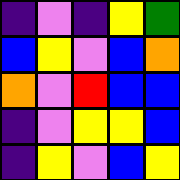[["indigo", "violet", "indigo", "yellow", "green"], ["blue", "yellow", "violet", "blue", "orange"], ["orange", "violet", "red", "blue", "blue"], ["indigo", "violet", "yellow", "yellow", "blue"], ["indigo", "yellow", "violet", "blue", "yellow"]]